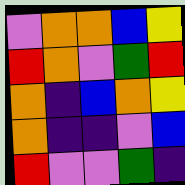[["violet", "orange", "orange", "blue", "yellow"], ["red", "orange", "violet", "green", "red"], ["orange", "indigo", "blue", "orange", "yellow"], ["orange", "indigo", "indigo", "violet", "blue"], ["red", "violet", "violet", "green", "indigo"]]